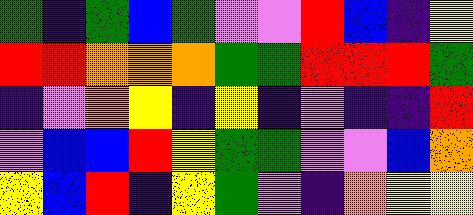[["green", "indigo", "green", "blue", "green", "violet", "violet", "red", "blue", "indigo", "yellow"], ["red", "red", "orange", "orange", "orange", "green", "green", "red", "red", "red", "green"], ["indigo", "violet", "orange", "yellow", "indigo", "yellow", "indigo", "violet", "indigo", "indigo", "red"], ["violet", "blue", "blue", "red", "yellow", "green", "green", "violet", "violet", "blue", "orange"], ["yellow", "blue", "red", "indigo", "yellow", "green", "violet", "indigo", "orange", "yellow", "yellow"]]